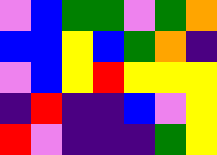[["violet", "blue", "green", "green", "violet", "green", "orange"], ["blue", "blue", "yellow", "blue", "green", "orange", "indigo"], ["violet", "blue", "yellow", "red", "yellow", "yellow", "yellow"], ["indigo", "red", "indigo", "indigo", "blue", "violet", "yellow"], ["red", "violet", "indigo", "indigo", "indigo", "green", "yellow"]]